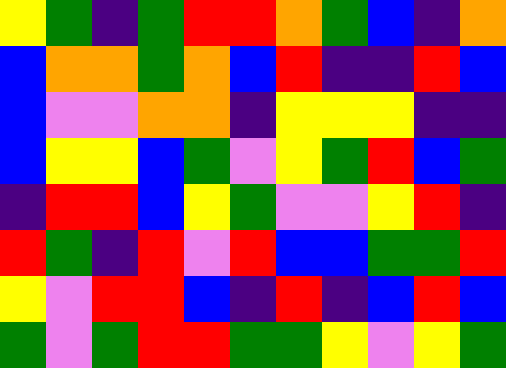[["yellow", "green", "indigo", "green", "red", "red", "orange", "green", "blue", "indigo", "orange"], ["blue", "orange", "orange", "green", "orange", "blue", "red", "indigo", "indigo", "red", "blue"], ["blue", "violet", "violet", "orange", "orange", "indigo", "yellow", "yellow", "yellow", "indigo", "indigo"], ["blue", "yellow", "yellow", "blue", "green", "violet", "yellow", "green", "red", "blue", "green"], ["indigo", "red", "red", "blue", "yellow", "green", "violet", "violet", "yellow", "red", "indigo"], ["red", "green", "indigo", "red", "violet", "red", "blue", "blue", "green", "green", "red"], ["yellow", "violet", "red", "red", "blue", "indigo", "red", "indigo", "blue", "red", "blue"], ["green", "violet", "green", "red", "red", "green", "green", "yellow", "violet", "yellow", "green"]]